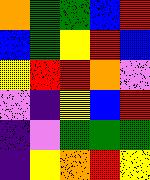[["orange", "green", "green", "blue", "red"], ["blue", "green", "yellow", "red", "blue"], ["yellow", "red", "red", "orange", "violet"], ["violet", "indigo", "yellow", "blue", "red"], ["indigo", "violet", "green", "green", "green"], ["indigo", "yellow", "orange", "red", "yellow"]]